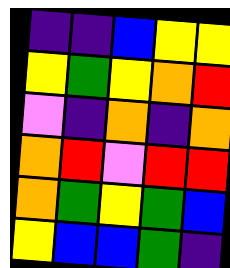[["indigo", "indigo", "blue", "yellow", "yellow"], ["yellow", "green", "yellow", "orange", "red"], ["violet", "indigo", "orange", "indigo", "orange"], ["orange", "red", "violet", "red", "red"], ["orange", "green", "yellow", "green", "blue"], ["yellow", "blue", "blue", "green", "indigo"]]